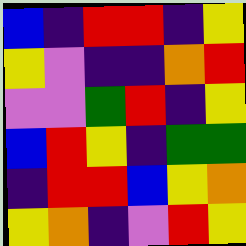[["blue", "indigo", "red", "red", "indigo", "yellow"], ["yellow", "violet", "indigo", "indigo", "orange", "red"], ["violet", "violet", "green", "red", "indigo", "yellow"], ["blue", "red", "yellow", "indigo", "green", "green"], ["indigo", "red", "red", "blue", "yellow", "orange"], ["yellow", "orange", "indigo", "violet", "red", "yellow"]]